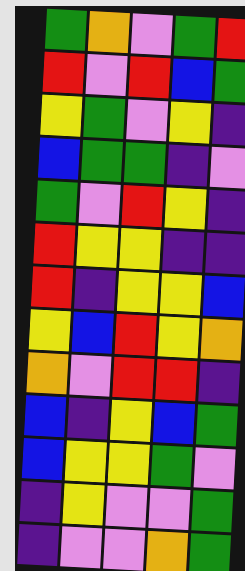[["green", "orange", "violet", "green", "red"], ["red", "violet", "red", "blue", "green"], ["yellow", "green", "violet", "yellow", "indigo"], ["blue", "green", "green", "indigo", "violet"], ["green", "violet", "red", "yellow", "indigo"], ["red", "yellow", "yellow", "indigo", "indigo"], ["red", "indigo", "yellow", "yellow", "blue"], ["yellow", "blue", "red", "yellow", "orange"], ["orange", "violet", "red", "red", "indigo"], ["blue", "indigo", "yellow", "blue", "green"], ["blue", "yellow", "yellow", "green", "violet"], ["indigo", "yellow", "violet", "violet", "green"], ["indigo", "violet", "violet", "orange", "green"]]